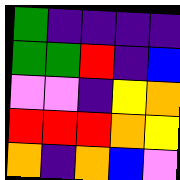[["green", "indigo", "indigo", "indigo", "indigo"], ["green", "green", "red", "indigo", "blue"], ["violet", "violet", "indigo", "yellow", "orange"], ["red", "red", "red", "orange", "yellow"], ["orange", "indigo", "orange", "blue", "violet"]]